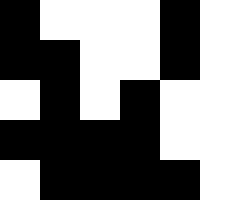[["black", "white", "white", "white", "black", "white"], ["black", "black", "white", "white", "black", "white"], ["white", "black", "white", "black", "white", "white"], ["black", "black", "black", "black", "white", "white"], ["white", "black", "black", "black", "black", "white"]]